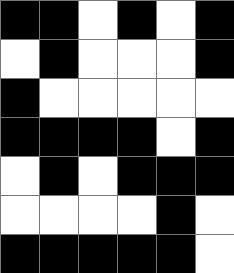[["black", "black", "white", "black", "white", "black"], ["white", "black", "white", "white", "white", "black"], ["black", "white", "white", "white", "white", "white"], ["black", "black", "black", "black", "white", "black"], ["white", "black", "white", "black", "black", "black"], ["white", "white", "white", "white", "black", "white"], ["black", "black", "black", "black", "black", "white"]]